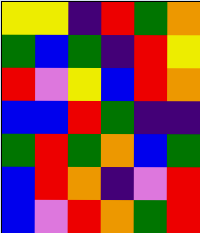[["yellow", "yellow", "indigo", "red", "green", "orange"], ["green", "blue", "green", "indigo", "red", "yellow"], ["red", "violet", "yellow", "blue", "red", "orange"], ["blue", "blue", "red", "green", "indigo", "indigo"], ["green", "red", "green", "orange", "blue", "green"], ["blue", "red", "orange", "indigo", "violet", "red"], ["blue", "violet", "red", "orange", "green", "red"]]